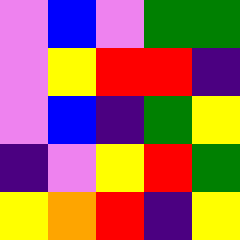[["violet", "blue", "violet", "green", "green"], ["violet", "yellow", "red", "red", "indigo"], ["violet", "blue", "indigo", "green", "yellow"], ["indigo", "violet", "yellow", "red", "green"], ["yellow", "orange", "red", "indigo", "yellow"]]